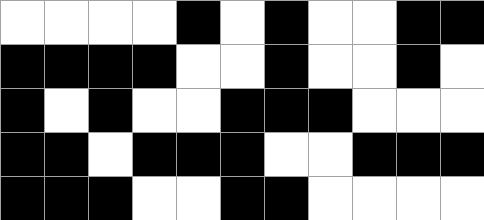[["white", "white", "white", "white", "black", "white", "black", "white", "white", "black", "black"], ["black", "black", "black", "black", "white", "white", "black", "white", "white", "black", "white"], ["black", "white", "black", "white", "white", "black", "black", "black", "white", "white", "white"], ["black", "black", "white", "black", "black", "black", "white", "white", "black", "black", "black"], ["black", "black", "black", "white", "white", "black", "black", "white", "white", "white", "white"]]